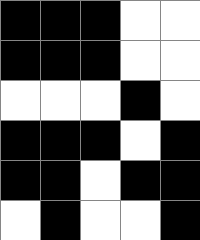[["black", "black", "black", "white", "white"], ["black", "black", "black", "white", "white"], ["white", "white", "white", "black", "white"], ["black", "black", "black", "white", "black"], ["black", "black", "white", "black", "black"], ["white", "black", "white", "white", "black"]]